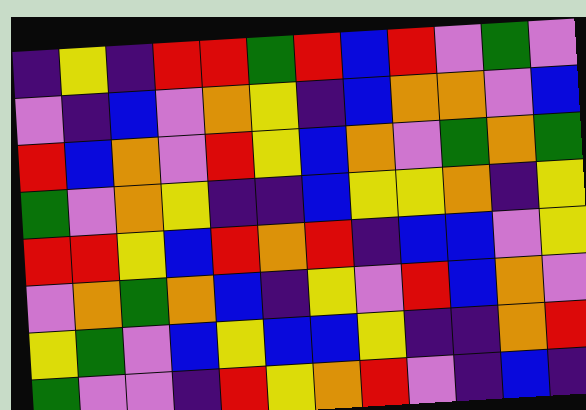[["indigo", "yellow", "indigo", "red", "red", "green", "red", "blue", "red", "violet", "green", "violet"], ["violet", "indigo", "blue", "violet", "orange", "yellow", "indigo", "blue", "orange", "orange", "violet", "blue"], ["red", "blue", "orange", "violet", "red", "yellow", "blue", "orange", "violet", "green", "orange", "green"], ["green", "violet", "orange", "yellow", "indigo", "indigo", "blue", "yellow", "yellow", "orange", "indigo", "yellow"], ["red", "red", "yellow", "blue", "red", "orange", "red", "indigo", "blue", "blue", "violet", "yellow"], ["violet", "orange", "green", "orange", "blue", "indigo", "yellow", "violet", "red", "blue", "orange", "violet"], ["yellow", "green", "violet", "blue", "yellow", "blue", "blue", "yellow", "indigo", "indigo", "orange", "red"], ["green", "violet", "violet", "indigo", "red", "yellow", "orange", "red", "violet", "indigo", "blue", "indigo"]]